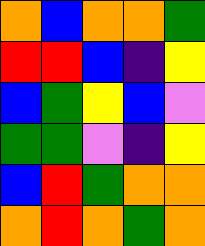[["orange", "blue", "orange", "orange", "green"], ["red", "red", "blue", "indigo", "yellow"], ["blue", "green", "yellow", "blue", "violet"], ["green", "green", "violet", "indigo", "yellow"], ["blue", "red", "green", "orange", "orange"], ["orange", "red", "orange", "green", "orange"]]